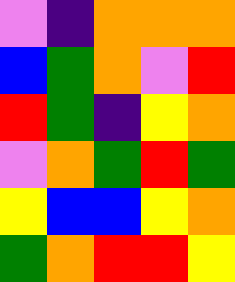[["violet", "indigo", "orange", "orange", "orange"], ["blue", "green", "orange", "violet", "red"], ["red", "green", "indigo", "yellow", "orange"], ["violet", "orange", "green", "red", "green"], ["yellow", "blue", "blue", "yellow", "orange"], ["green", "orange", "red", "red", "yellow"]]